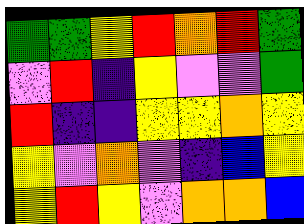[["green", "green", "yellow", "red", "orange", "red", "green"], ["violet", "red", "indigo", "yellow", "violet", "violet", "green"], ["red", "indigo", "indigo", "yellow", "yellow", "orange", "yellow"], ["yellow", "violet", "orange", "violet", "indigo", "blue", "yellow"], ["yellow", "red", "yellow", "violet", "orange", "orange", "blue"]]